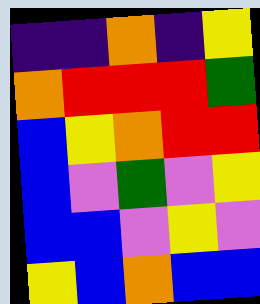[["indigo", "indigo", "orange", "indigo", "yellow"], ["orange", "red", "red", "red", "green"], ["blue", "yellow", "orange", "red", "red"], ["blue", "violet", "green", "violet", "yellow"], ["blue", "blue", "violet", "yellow", "violet"], ["yellow", "blue", "orange", "blue", "blue"]]